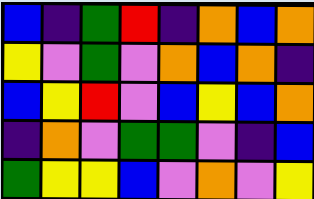[["blue", "indigo", "green", "red", "indigo", "orange", "blue", "orange"], ["yellow", "violet", "green", "violet", "orange", "blue", "orange", "indigo"], ["blue", "yellow", "red", "violet", "blue", "yellow", "blue", "orange"], ["indigo", "orange", "violet", "green", "green", "violet", "indigo", "blue"], ["green", "yellow", "yellow", "blue", "violet", "orange", "violet", "yellow"]]